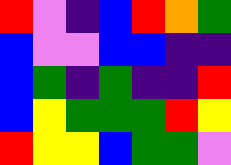[["red", "violet", "indigo", "blue", "red", "orange", "green"], ["blue", "violet", "violet", "blue", "blue", "indigo", "indigo"], ["blue", "green", "indigo", "green", "indigo", "indigo", "red"], ["blue", "yellow", "green", "green", "green", "red", "yellow"], ["red", "yellow", "yellow", "blue", "green", "green", "violet"]]